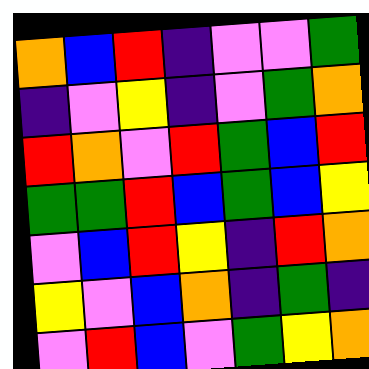[["orange", "blue", "red", "indigo", "violet", "violet", "green"], ["indigo", "violet", "yellow", "indigo", "violet", "green", "orange"], ["red", "orange", "violet", "red", "green", "blue", "red"], ["green", "green", "red", "blue", "green", "blue", "yellow"], ["violet", "blue", "red", "yellow", "indigo", "red", "orange"], ["yellow", "violet", "blue", "orange", "indigo", "green", "indigo"], ["violet", "red", "blue", "violet", "green", "yellow", "orange"]]